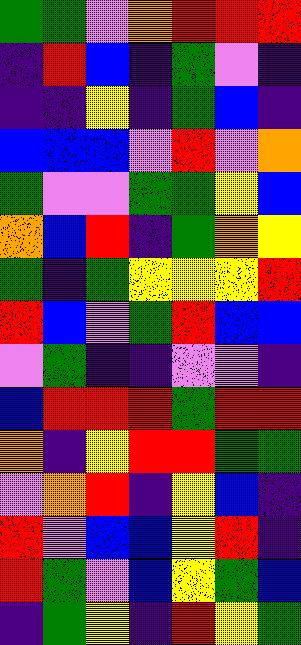[["green", "green", "violet", "orange", "red", "red", "red"], ["indigo", "red", "blue", "indigo", "green", "violet", "indigo"], ["indigo", "indigo", "yellow", "indigo", "green", "blue", "indigo"], ["blue", "blue", "blue", "violet", "red", "violet", "orange"], ["green", "violet", "violet", "green", "green", "yellow", "blue"], ["orange", "blue", "red", "indigo", "green", "orange", "yellow"], ["green", "indigo", "green", "yellow", "yellow", "yellow", "red"], ["red", "blue", "violet", "green", "red", "blue", "blue"], ["violet", "green", "indigo", "indigo", "violet", "violet", "indigo"], ["blue", "red", "red", "red", "green", "red", "red"], ["orange", "indigo", "yellow", "red", "red", "green", "green"], ["violet", "orange", "red", "indigo", "yellow", "blue", "indigo"], ["red", "violet", "blue", "blue", "yellow", "red", "indigo"], ["red", "green", "violet", "blue", "yellow", "green", "blue"], ["indigo", "green", "yellow", "indigo", "red", "yellow", "green"]]